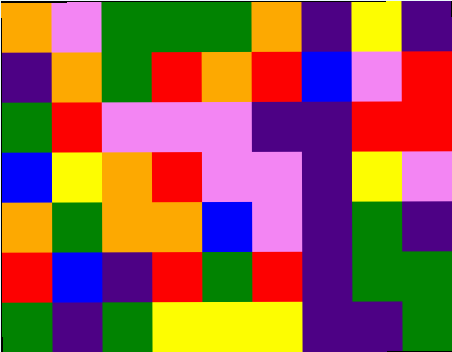[["orange", "violet", "green", "green", "green", "orange", "indigo", "yellow", "indigo"], ["indigo", "orange", "green", "red", "orange", "red", "blue", "violet", "red"], ["green", "red", "violet", "violet", "violet", "indigo", "indigo", "red", "red"], ["blue", "yellow", "orange", "red", "violet", "violet", "indigo", "yellow", "violet"], ["orange", "green", "orange", "orange", "blue", "violet", "indigo", "green", "indigo"], ["red", "blue", "indigo", "red", "green", "red", "indigo", "green", "green"], ["green", "indigo", "green", "yellow", "yellow", "yellow", "indigo", "indigo", "green"]]